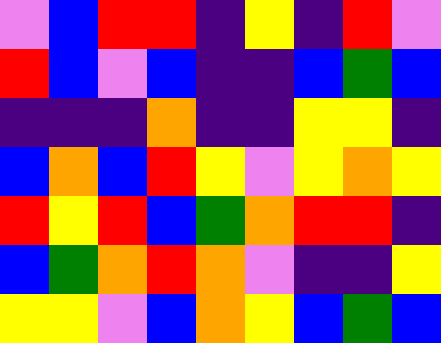[["violet", "blue", "red", "red", "indigo", "yellow", "indigo", "red", "violet"], ["red", "blue", "violet", "blue", "indigo", "indigo", "blue", "green", "blue"], ["indigo", "indigo", "indigo", "orange", "indigo", "indigo", "yellow", "yellow", "indigo"], ["blue", "orange", "blue", "red", "yellow", "violet", "yellow", "orange", "yellow"], ["red", "yellow", "red", "blue", "green", "orange", "red", "red", "indigo"], ["blue", "green", "orange", "red", "orange", "violet", "indigo", "indigo", "yellow"], ["yellow", "yellow", "violet", "blue", "orange", "yellow", "blue", "green", "blue"]]